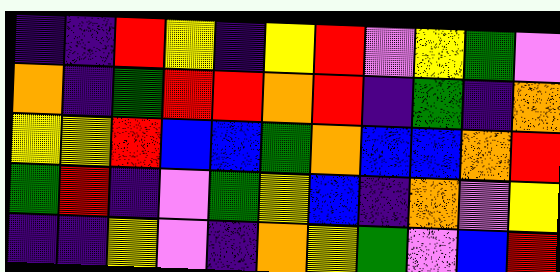[["indigo", "indigo", "red", "yellow", "indigo", "yellow", "red", "violet", "yellow", "green", "violet"], ["orange", "indigo", "green", "red", "red", "orange", "red", "indigo", "green", "indigo", "orange"], ["yellow", "yellow", "red", "blue", "blue", "green", "orange", "blue", "blue", "orange", "red"], ["green", "red", "indigo", "violet", "green", "yellow", "blue", "indigo", "orange", "violet", "yellow"], ["indigo", "indigo", "yellow", "violet", "indigo", "orange", "yellow", "green", "violet", "blue", "red"]]